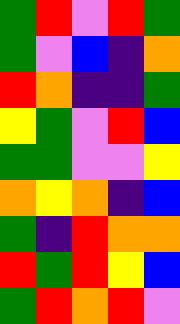[["green", "red", "violet", "red", "green"], ["green", "violet", "blue", "indigo", "orange"], ["red", "orange", "indigo", "indigo", "green"], ["yellow", "green", "violet", "red", "blue"], ["green", "green", "violet", "violet", "yellow"], ["orange", "yellow", "orange", "indigo", "blue"], ["green", "indigo", "red", "orange", "orange"], ["red", "green", "red", "yellow", "blue"], ["green", "red", "orange", "red", "violet"]]